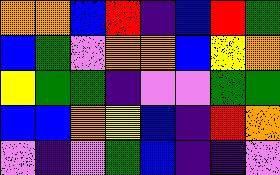[["orange", "orange", "blue", "red", "indigo", "blue", "red", "green"], ["blue", "green", "violet", "orange", "orange", "blue", "yellow", "orange"], ["yellow", "green", "green", "indigo", "violet", "violet", "green", "green"], ["blue", "blue", "orange", "yellow", "blue", "indigo", "red", "orange"], ["violet", "indigo", "violet", "green", "blue", "indigo", "indigo", "violet"]]